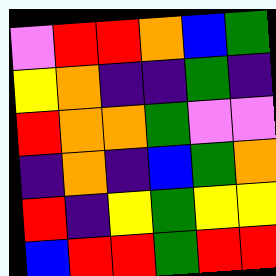[["violet", "red", "red", "orange", "blue", "green"], ["yellow", "orange", "indigo", "indigo", "green", "indigo"], ["red", "orange", "orange", "green", "violet", "violet"], ["indigo", "orange", "indigo", "blue", "green", "orange"], ["red", "indigo", "yellow", "green", "yellow", "yellow"], ["blue", "red", "red", "green", "red", "red"]]